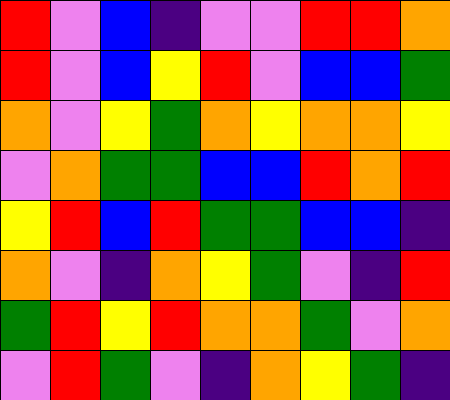[["red", "violet", "blue", "indigo", "violet", "violet", "red", "red", "orange"], ["red", "violet", "blue", "yellow", "red", "violet", "blue", "blue", "green"], ["orange", "violet", "yellow", "green", "orange", "yellow", "orange", "orange", "yellow"], ["violet", "orange", "green", "green", "blue", "blue", "red", "orange", "red"], ["yellow", "red", "blue", "red", "green", "green", "blue", "blue", "indigo"], ["orange", "violet", "indigo", "orange", "yellow", "green", "violet", "indigo", "red"], ["green", "red", "yellow", "red", "orange", "orange", "green", "violet", "orange"], ["violet", "red", "green", "violet", "indigo", "orange", "yellow", "green", "indigo"]]